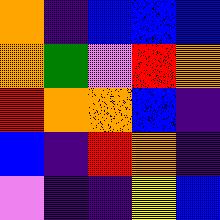[["orange", "indigo", "blue", "blue", "blue"], ["orange", "green", "violet", "red", "orange"], ["red", "orange", "orange", "blue", "indigo"], ["blue", "indigo", "red", "orange", "indigo"], ["violet", "indigo", "indigo", "yellow", "blue"]]